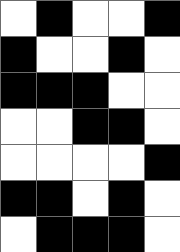[["white", "black", "white", "white", "black"], ["black", "white", "white", "black", "white"], ["black", "black", "black", "white", "white"], ["white", "white", "black", "black", "white"], ["white", "white", "white", "white", "black"], ["black", "black", "white", "black", "white"], ["white", "black", "black", "black", "white"]]